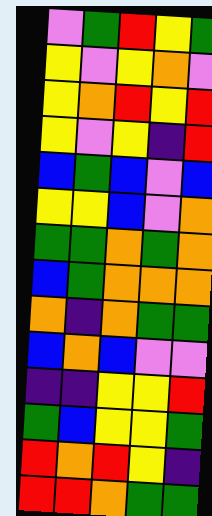[["violet", "green", "red", "yellow", "green"], ["yellow", "violet", "yellow", "orange", "violet"], ["yellow", "orange", "red", "yellow", "red"], ["yellow", "violet", "yellow", "indigo", "red"], ["blue", "green", "blue", "violet", "blue"], ["yellow", "yellow", "blue", "violet", "orange"], ["green", "green", "orange", "green", "orange"], ["blue", "green", "orange", "orange", "orange"], ["orange", "indigo", "orange", "green", "green"], ["blue", "orange", "blue", "violet", "violet"], ["indigo", "indigo", "yellow", "yellow", "red"], ["green", "blue", "yellow", "yellow", "green"], ["red", "orange", "red", "yellow", "indigo"], ["red", "red", "orange", "green", "green"]]